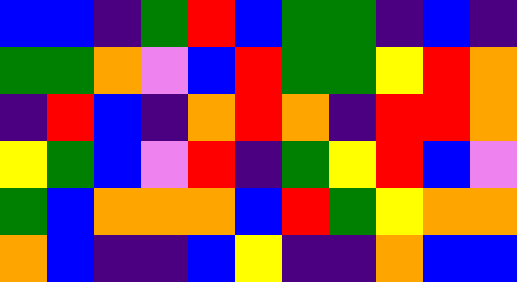[["blue", "blue", "indigo", "green", "red", "blue", "green", "green", "indigo", "blue", "indigo"], ["green", "green", "orange", "violet", "blue", "red", "green", "green", "yellow", "red", "orange"], ["indigo", "red", "blue", "indigo", "orange", "red", "orange", "indigo", "red", "red", "orange"], ["yellow", "green", "blue", "violet", "red", "indigo", "green", "yellow", "red", "blue", "violet"], ["green", "blue", "orange", "orange", "orange", "blue", "red", "green", "yellow", "orange", "orange"], ["orange", "blue", "indigo", "indigo", "blue", "yellow", "indigo", "indigo", "orange", "blue", "blue"]]